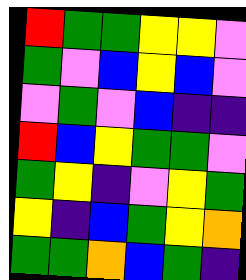[["red", "green", "green", "yellow", "yellow", "violet"], ["green", "violet", "blue", "yellow", "blue", "violet"], ["violet", "green", "violet", "blue", "indigo", "indigo"], ["red", "blue", "yellow", "green", "green", "violet"], ["green", "yellow", "indigo", "violet", "yellow", "green"], ["yellow", "indigo", "blue", "green", "yellow", "orange"], ["green", "green", "orange", "blue", "green", "indigo"]]